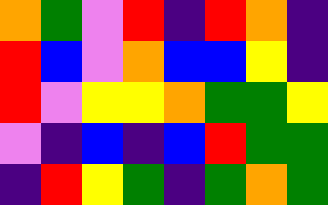[["orange", "green", "violet", "red", "indigo", "red", "orange", "indigo"], ["red", "blue", "violet", "orange", "blue", "blue", "yellow", "indigo"], ["red", "violet", "yellow", "yellow", "orange", "green", "green", "yellow"], ["violet", "indigo", "blue", "indigo", "blue", "red", "green", "green"], ["indigo", "red", "yellow", "green", "indigo", "green", "orange", "green"]]